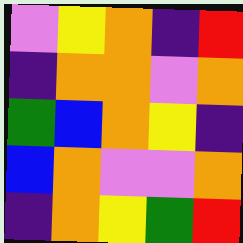[["violet", "yellow", "orange", "indigo", "red"], ["indigo", "orange", "orange", "violet", "orange"], ["green", "blue", "orange", "yellow", "indigo"], ["blue", "orange", "violet", "violet", "orange"], ["indigo", "orange", "yellow", "green", "red"]]